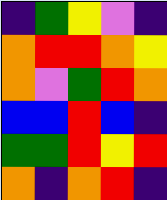[["indigo", "green", "yellow", "violet", "indigo"], ["orange", "red", "red", "orange", "yellow"], ["orange", "violet", "green", "red", "orange"], ["blue", "blue", "red", "blue", "indigo"], ["green", "green", "red", "yellow", "red"], ["orange", "indigo", "orange", "red", "indigo"]]